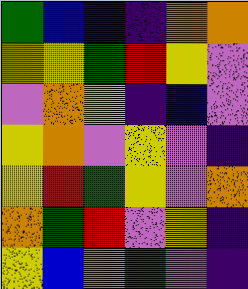[["green", "blue", "blue", "indigo", "orange", "orange"], ["yellow", "yellow", "green", "red", "yellow", "violet"], ["violet", "orange", "yellow", "indigo", "blue", "violet"], ["yellow", "orange", "violet", "yellow", "violet", "indigo"], ["yellow", "red", "green", "yellow", "violet", "orange"], ["orange", "green", "red", "violet", "yellow", "indigo"], ["yellow", "blue", "orange", "green", "violet", "indigo"]]